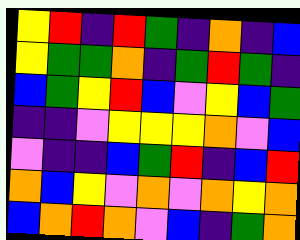[["yellow", "red", "indigo", "red", "green", "indigo", "orange", "indigo", "blue"], ["yellow", "green", "green", "orange", "indigo", "green", "red", "green", "indigo"], ["blue", "green", "yellow", "red", "blue", "violet", "yellow", "blue", "green"], ["indigo", "indigo", "violet", "yellow", "yellow", "yellow", "orange", "violet", "blue"], ["violet", "indigo", "indigo", "blue", "green", "red", "indigo", "blue", "red"], ["orange", "blue", "yellow", "violet", "orange", "violet", "orange", "yellow", "orange"], ["blue", "orange", "red", "orange", "violet", "blue", "indigo", "green", "orange"]]